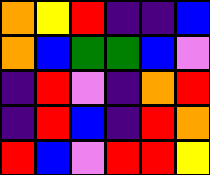[["orange", "yellow", "red", "indigo", "indigo", "blue"], ["orange", "blue", "green", "green", "blue", "violet"], ["indigo", "red", "violet", "indigo", "orange", "red"], ["indigo", "red", "blue", "indigo", "red", "orange"], ["red", "blue", "violet", "red", "red", "yellow"]]